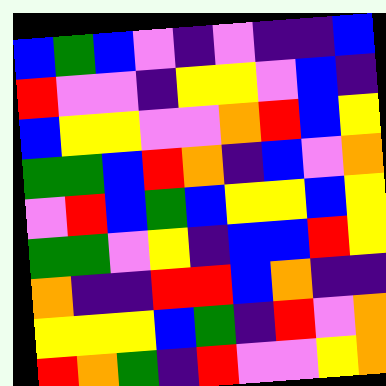[["blue", "green", "blue", "violet", "indigo", "violet", "indigo", "indigo", "blue"], ["red", "violet", "violet", "indigo", "yellow", "yellow", "violet", "blue", "indigo"], ["blue", "yellow", "yellow", "violet", "violet", "orange", "red", "blue", "yellow"], ["green", "green", "blue", "red", "orange", "indigo", "blue", "violet", "orange"], ["violet", "red", "blue", "green", "blue", "yellow", "yellow", "blue", "yellow"], ["green", "green", "violet", "yellow", "indigo", "blue", "blue", "red", "yellow"], ["orange", "indigo", "indigo", "red", "red", "blue", "orange", "indigo", "indigo"], ["yellow", "yellow", "yellow", "blue", "green", "indigo", "red", "violet", "orange"], ["red", "orange", "green", "indigo", "red", "violet", "violet", "yellow", "orange"]]